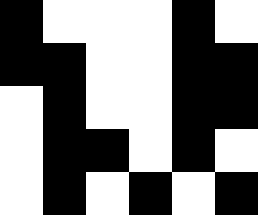[["black", "white", "white", "white", "black", "white"], ["black", "black", "white", "white", "black", "black"], ["white", "black", "white", "white", "black", "black"], ["white", "black", "black", "white", "black", "white"], ["white", "black", "white", "black", "white", "black"]]